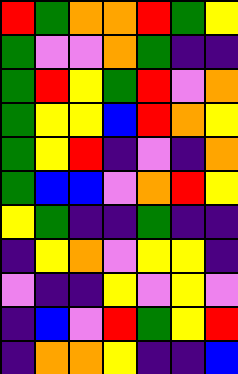[["red", "green", "orange", "orange", "red", "green", "yellow"], ["green", "violet", "violet", "orange", "green", "indigo", "indigo"], ["green", "red", "yellow", "green", "red", "violet", "orange"], ["green", "yellow", "yellow", "blue", "red", "orange", "yellow"], ["green", "yellow", "red", "indigo", "violet", "indigo", "orange"], ["green", "blue", "blue", "violet", "orange", "red", "yellow"], ["yellow", "green", "indigo", "indigo", "green", "indigo", "indigo"], ["indigo", "yellow", "orange", "violet", "yellow", "yellow", "indigo"], ["violet", "indigo", "indigo", "yellow", "violet", "yellow", "violet"], ["indigo", "blue", "violet", "red", "green", "yellow", "red"], ["indigo", "orange", "orange", "yellow", "indigo", "indigo", "blue"]]